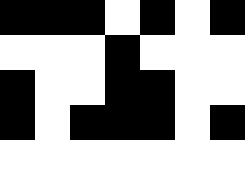[["black", "black", "black", "white", "black", "white", "black"], ["white", "white", "white", "black", "white", "white", "white"], ["black", "white", "white", "black", "black", "white", "white"], ["black", "white", "black", "black", "black", "white", "black"], ["white", "white", "white", "white", "white", "white", "white"]]